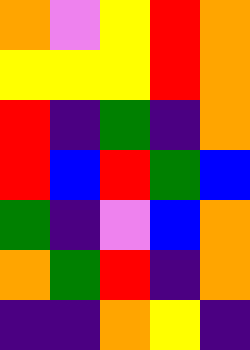[["orange", "violet", "yellow", "red", "orange"], ["yellow", "yellow", "yellow", "red", "orange"], ["red", "indigo", "green", "indigo", "orange"], ["red", "blue", "red", "green", "blue"], ["green", "indigo", "violet", "blue", "orange"], ["orange", "green", "red", "indigo", "orange"], ["indigo", "indigo", "orange", "yellow", "indigo"]]